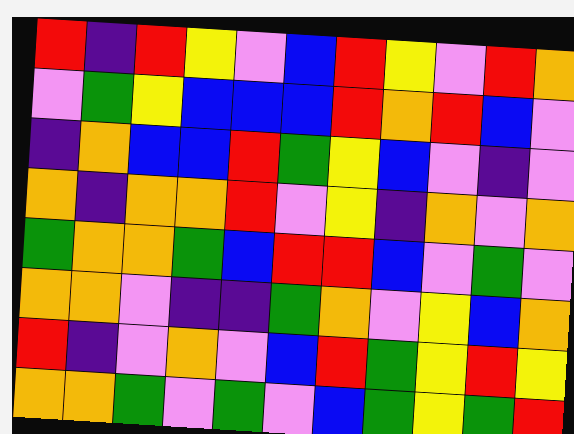[["red", "indigo", "red", "yellow", "violet", "blue", "red", "yellow", "violet", "red", "orange"], ["violet", "green", "yellow", "blue", "blue", "blue", "red", "orange", "red", "blue", "violet"], ["indigo", "orange", "blue", "blue", "red", "green", "yellow", "blue", "violet", "indigo", "violet"], ["orange", "indigo", "orange", "orange", "red", "violet", "yellow", "indigo", "orange", "violet", "orange"], ["green", "orange", "orange", "green", "blue", "red", "red", "blue", "violet", "green", "violet"], ["orange", "orange", "violet", "indigo", "indigo", "green", "orange", "violet", "yellow", "blue", "orange"], ["red", "indigo", "violet", "orange", "violet", "blue", "red", "green", "yellow", "red", "yellow"], ["orange", "orange", "green", "violet", "green", "violet", "blue", "green", "yellow", "green", "red"]]